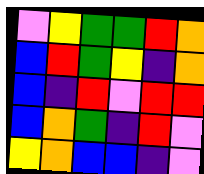[["violet", "yellow", "green", "green", "red", "orange"], ["blue", "red", "green", "yellow", "indigo", "orange"], ["blue", "indigo", "red", "violet", "red", "red"], ["blue", "orange", "green", "indigo", "red", "violet"], ["yellow", "orange", "blue", "blue", "indigo", "violet"]]